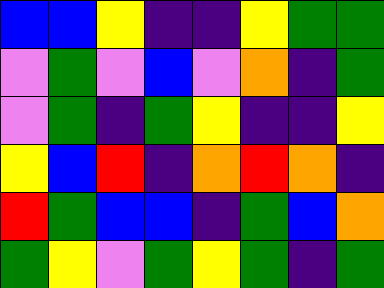[["blue", "blue", "yellow", "indigo", "indigo", "yellow", "green", "green"], ["violet", "green", "violet", "blue", "violet", "orange", "indigo", "green"], ["violet", "green", "indigo", "green", "yellow", "indigo", "indigo", "yellow"], ["yellow", "blue", "red", "indigo", "orange", "red", "orange", "indigo"], ["red", "green", "blue", "blue", "indigo", "green", "blue", "orange"], ["green", "yellow", "violet", "green", "yellow", "green", "indigo", "green"]]